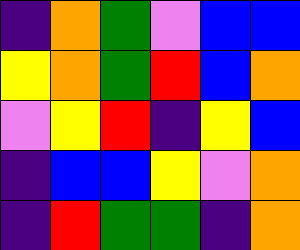[["indigo", "orange", "green", "violet", "blue", "blue"], ["yellow", "orange", "green", "red", "blue", "orange"], ["violet", "yellow", "red", "indigo", "yellow", "blue"], ["indigo", "blue", "blue", "yellow", "violet", "orange"], ["indigo", "red", "green", "green", "indigo", "orange"]]